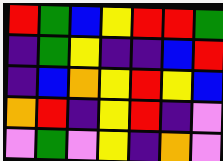[["red", "green", "blue", "yellow", "red", "red", "green"], ["indigo", "green", "yellow", "indigo", "indigo", "blue", "red"], ["indigo", "blue", "orange", "yellow", "red", "yellow", "blue"], ["orange", "red", "indigo", "yellow", "red", "indigo", "violet"], ["violet", "green", "violet", "yellow", "indigo", "orange", "violet"]]